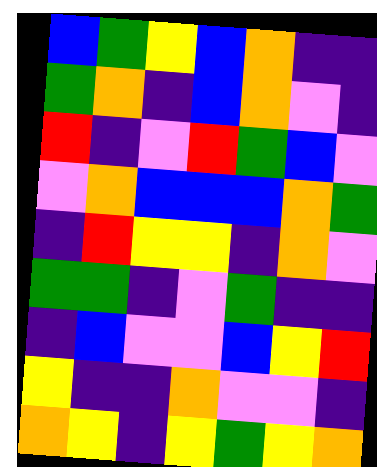[["blue", "green", "yellow", "blue", "orange", "indigo", "indigo"], ["green", "orange", "indigo", "blue", "orange", "violet", "indigo"], ["red", "indigo", "violet", "red", "green", "blue", "violet"], ["violet", "orange", "blue", "blue", "blue", "orange", "green"], ["indigo", "red", "yellow", "yellow", "indigo", "orange", "violet"], ["green", "green", "indigo", "violet", "green", "indigo", "indigo"], ["indigo", "blue", "violet", "violet", "blue", "yellow", "red"], ["yellow", "indigo", "indigo", "orange", "violet", "violet", "indigo"], ["orange", "yellow", "indigo", "yellow", "green", "yellow", "orange"]]